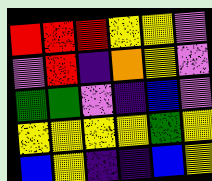[["red", "red", "red", "yellow", "yellow", "violet"], ["violet", "red", "indigo", "orange", "yellow", "violet"], ["green", "green", "violet", "indigo", "blue", "violet"], ["yellow", "yellow", "yellow", "yellow", "green", "yellow"], ["blue", "yellow", "indigo", "indigo", "blue", "yellow"]]